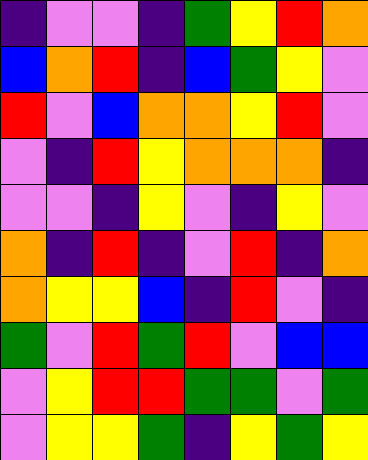[["indigo", "violet", "violet", "indigo", "green", "yellow", "red", "orange"], ["blue", "orange", "red", "indigo", "blue", "green", "yellow", "violet"], ["red", "violet", "blue", "orange", "orange", "yellow", "red", "violet"], ["violet", "indigo", "red", "yellow", "orange", "orange", "orange", "indigo"], ["violet", "violet", "indigo", "yellow", "violet", "indigo", "yellow", "violet"], ["orange", "indigo", "red", "indigo", "violet", "red", "indigo", "orange"], ["orange", "yellow", "yellow", "blue", "indigo", "red", "violet", "indigo"], ["green", "violet", "red", "green", "red", "violet", "blue", "blue"], ["violet", "yellow", "red", "red", "green", "green", "violet", "green"], ["violet", "yellow", "yellow", "green", "indigo", "yellow", "green", "yellow"]]